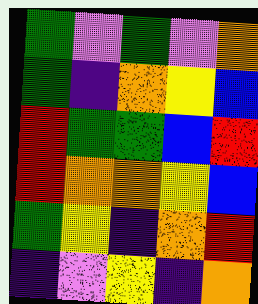[["green", "violet", "green", "violet", "orange"], ["green", "indigo", "orange", "yellow", "blue"], ["red", "green", "green", "blue", "red"], ["red", "orange", "orange", "yellow", "blue"], ["green", "yellow", "indigo", "orange", "red"], ["indigo", "violet", "yellow", "indigo", "orange"]]